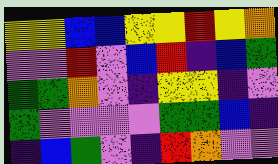[["yellow", "yellow", "blue", "blue", "yellow", "yellow", "red", "yellow", "orange"], ["violet", "violet", "red", "violet", "blue", "red", "indigo", "blue", "green"], ["green", "green", "orange", "violet", "indigo", "yellow", "yellow", "indigo", "violet"], ["green", "violet", "violet", "violet", "violet", "green", "green", "blue", "indigo"], ["indigo", "blue", "green", "violet", "indigo", "red", "orange", "violet", "violet"]]